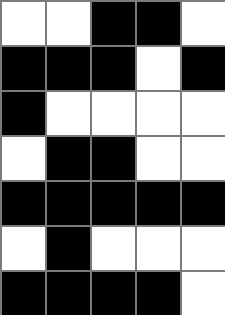[["white", "white", "black", "black", "white"], ["black", "black", "black", "white", "black"], ["black", "white", "white", "white", "white"], ["white", "black", "black", "white", "white"], ["black", "black", "black", "black", "black"], ["white", "black", "white", "white", "white"], ["black", "black", "black", "black", "white"]]